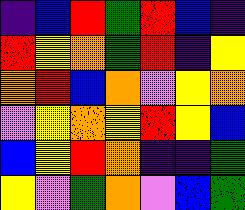[["indigo", "blue", "red", "green", "red", "blue", "indigo"], ["red", "yellow", "orange", "green", "red", "indigo", "yellow"], ["orange", "red", "blue", "orange", "violet", "yellow", "orange"], ["violet", "yellow", "orange", "yellow", "red", "yellow", "blue"], ["blue", "yellow", "red", "orange", "indigo", "indigo", "green"], ["yellow", "violet", "green", "orange", "violet", "blue", "green"]]